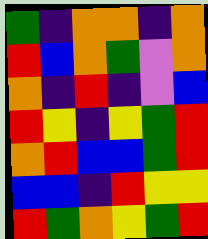[["green", "indigo", "orange", "orange", "indigo", "orange"], ["red", "blue", "orange", "green", "violet", "orange"], ["orange", "indigo", "red", "indigo", "violet", "blue"], ["red", "yellow", "indigo", "yellow", "green", "red"], ["orange", "red", "blue", "blue", "green", "red"], ["blue", "blue", "indigo", "red", "yellow", "yellow"], ["red", "green", "orange", "yellow", "green", "red"]]